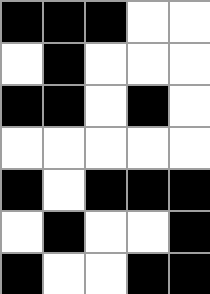[["black", "black", "black", "white", "white"], ["white", "black", "white", "white", "white"], ["black", "black", "white", "black", "white"], ["white", "white", "white", "white", "white"], ["black", "white", "black", "black", "black"], ["white", "black", "white", "white", "black"], ["black", "white", "white", "black", "black"]]